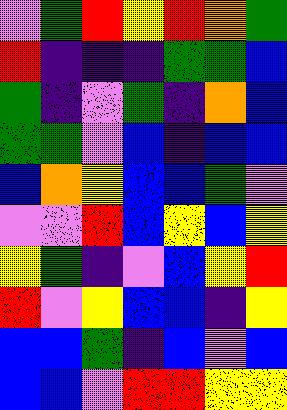[["violet", "green", "red", "yellow", "red", "orange", "green"], ["red", "indigo", "indigo", "indigo", "green", "green", "blue"], ["green", "indigo", "violet", "green", "indigo", "orange", "blue"], ["green", "green", "violet", "blue", "indigo", "blue", "blue"], ["blue", "orange", "yellow", "blue", "blue", "green", "violet"], ["violet", "violet", "red", "blue", "yellow", "blue", "yellow"], ["yellow", "green", "indigo", "violet", "blue", "yellow", "red"], ["red", "violet", "yellow", "blue", "blue", "indigo", "yellow"], ["blue", "blue", "green", "indigo", "blue", "violet", "blue"], ["blue", "blue", "violet", "red", "red", "yellow", "yellow"]]